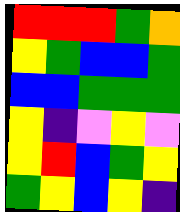[["red", "red", "red", "green", "orange"], ["yellow", "green", "blue", "blue", "green"], ["blue", "blue", "green", "green", "green"], ["yellow", "indigo", "violet", "yellow", "violet"], ["yellow", "red", "blue", "green", "yellow"], ["green", "yellow", "blue", "yellow", "indigo"]]